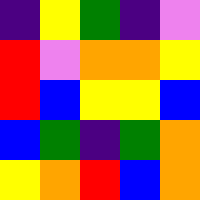[["indigo", "yellow", "green", "indigo", "violet"], ["red", "violet", "orange", "orange", "yellow"], ["red", "blue", "yellow", "yellow", "blue"], ["blue", "green", "indigo", "green", "orange"], ["yellow", "orange", "red", "blue", "orange"]]